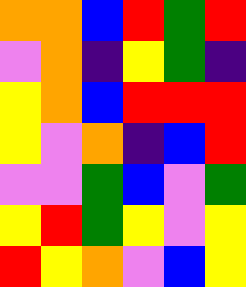[["orange", "orange", "blue", "red", "green", "red"], ["violet", "orange", "indigo", "yellow", "green", "indigo"], ["yellow", "orange", "blue", "red", "red", "red"], ["yellow", "violet", "orange", "indigo", "blue", "red"], ["violet", "violet", "green", "blue", "violet", "green"], ["yellow", "red", "green", "yellow", "violet", "yellow"], ["red", "yellow", "orange", "violet", "blue", "yellow"]]